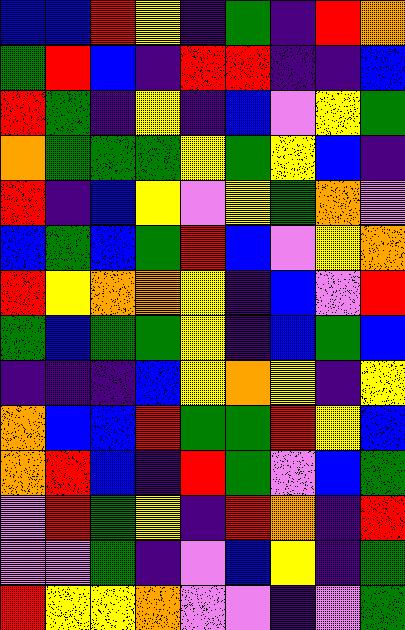[["blue", "blue", "red", "yellow", "indigo", "green", "indigo", "red", "orange"], ["green", "red", "blue", "indigo", "red", "red", "indigo", "indigo", "blue"], ["red", "green", "indigo", "yellow", "indigo", "blue", "violet", "yellow", "green"], ["orange", "green", "green", "green", "yellow", "green", "yellow", "blue", "indigo"], ["red", "indigo", "blue", "yellow", "violet", "yellow", "green", "orange", "violet"], ["blue", "green", "blue", "green", "red", "blue", "violet", "yellow", "orange"], ["red", "yellow", "orange", "orange", "yellow", "indigo", "blue", "violet", "red"], ["green", "blue", "green", "green", "yellow", "indigo", "blue", "green", "blue"], ["indigo", "indigo", "indigo", "blue", "yellow", "orange", "yellow", "indigo", "yellow"], ["orange", "blue", "blue", "red", "green", "green", "red", "yellow", "blue"], ["orange", "red", "blue", "indigo", "red", "green", "violet", "blue", "green"], ["violet", "red", "green", "yellow", "indigo", "red", "orange", "indigo", "red"], ["violet", "violet", "green", "indigo", "violet", "blue", "yellow", "indigo", "green"], ["red", "yellow", "yellow", "orange", "violet", "violet", "indigo", "violet", "green"]]